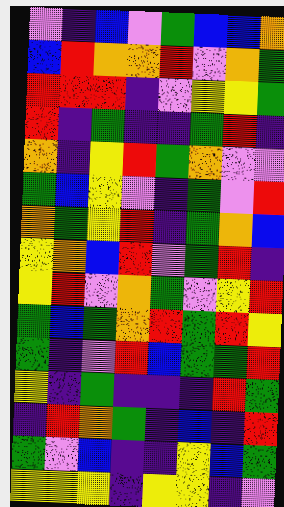[["violet", "indigo", "blue", "violet", "green", "blue", "blue", "orange"], ["blue", "red", "orange", "orange", "red", "violet", "orange", "green"], ["red", "red", "red", "indigo", "violet", "yellow", "yellow", "green"], ["red", "indigo", "green", "indigo", "indigo", "green", "red", "indigo"], ["orange", "indigo", "yellow", "red", "green", "orange", "violet", "violet"], ["green", "blue", "yellow", "violet", "indigo", "green", "violet", "red"], ["orange", "green", "yellow", "red", "indigo", "green", "orange", "blue"], ["yellow", "orange", "blue", "red", "violet", "green", "red", "indigo"], ["yellow", "red", "violet", "orange", "green", "violet", "yellow", "red"], ["green", "blue", "green", "orange", "red", "green", "red", "yellow"], ["green", "indigo", "violet", "red", "blue", "green", "green", "red"], ["yellow", "indigo", "green", "indigo", "indigo", "indigo", "red", "green"], ["indigo", "red", "orange", "green", "indigo", "blue", "indigo", "red"], ["green", "violet", "blue", "indigo", "indigo", "yellow", "blue", "green"], ["yellow", "yellow", "yellow", "indigo", "yellow", "yellow", "indigo", "violet"]]